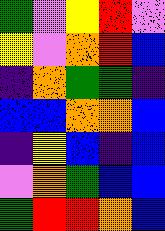[["green", "violet", "yellow", "red", "violet"], ["yellow", "violet", "orange", "red", "blue"], ["indigo", "orange", "green", "green", "indigo"], ["blue", "blue", "orange", "orange", "blue"], ["indigo", "yellow", "blue", "indigo", "blue"], ["violet", "orange", "green", "blue", "blue"], ["green", "red", "red", "orange", "blue"]]